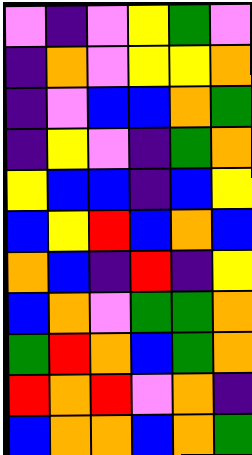[["violet", "indigo", "violet", "yellow", "green", "violet"], ["indigo", "orange", "violet", "yellow", "yellow", "orange"], ["indigo", "violet", "blue", "blue", "orange", "green"], ["indigo", "yellow", "violet", "indigo", "green", "orange"], ["yellow", "blue", "blue", "indigo", "blue", "yellow"], ["blue", "yellow", "red", "blue", "orange", "blue"], ["orange", "blue", "indigo", "red", "indigo", "yellow"], ["blue", "orange", "violet", "green", "green", "orange"], ["green", "red", "orange", "blue", "green", "orange"], ["red", "orange", "red", "violet", "orange", "indigo"], ["blue", "orange", "orange", "blue", "orange", "green"]]